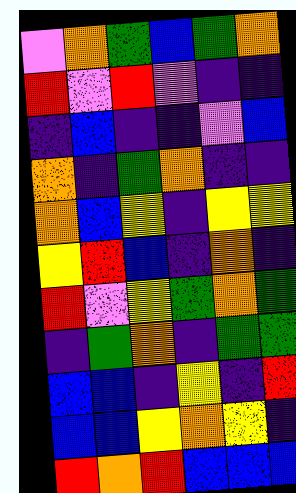[["violet", "orange", "green", "blue", "green", "orange"], ["red", "violet", "red", "violet", "indigo", "indigo"], ["indigo", "blue", "indigo", "indigo", "violet", "blue"], ["orange", "indigo", "green", "orange", "indigo", "indigo"], ["orange", "blue", "yellow", "indigo", "yellow", "yellow"], ["yellow", "red", "blue", "indigo", "orange", "indigo"], ["red", "violet", "yellow", "green", "orange", "green"], ["indigo", "green", "orange", "indigo", "green", "green"], ["blue", "blue", "indigo", "yellow", "indigo", "red"], ["blue", "blue", "yellow", "orange", "yellow", "indigo"], ["red", "orange", "red", "blue", "blue", "blue"]]